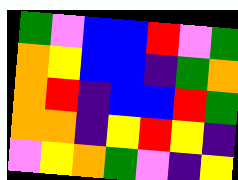[["green", "violet", "blue", "blue", "red", "violet", "green"], ["orange", "yellow", "blue", "blue", "indigo", "green", "orange"], ["orange", "red", "indigo", "blue", "blue", "red", "green"], ["orange", "orange", "indigo", "yellow", "red", "yellow", "indigo"], ["violet", "yellow", "orange", "green", "violet", "indigo", "yellow"]]